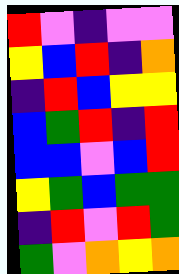[["red", "violet", "indigo", "violet", "violet"], ["yellow", "blue", "red", "indigo", "orange"], ["indigo", "red", "blue", "yellow", "yellow"], ["blue", "green", "red", "indigo", "red"], ["blue", "blue", "violet", "blue", "red"], ["yellow", "green", "blue", "green", "green"], ["indigo", "red", "violet", "red", "green"], ["green", "violet", "orange", "yellow", "orange"]]